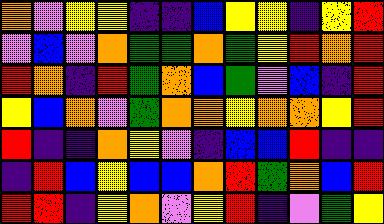[["orange", "violet", "yellow", "yellow", "indigo", "indigo", "blue", "yellow", "yellow", "indigo", "yellow", "red"], ["violet", "blue", "violet", "orange", "green", "green", "orange", "green", "yellow", "red", "orange", "red"], ["red", "orange", "indigo", "red", "green", "orange", "blue", "green", "violet", "blue", "indigo", "red"], ["yellow", "blue", "orange", "violet", "green", "orange", "orange", "yellow", "orange", "orange", "yellow", "red"], ["red", "indigo", "indigo", "orange", "yellow", "violet", "indigo", "blue", "blue", "red", "indigo", "indigo"], ["indigo", "red", "blue", "yellow", "blue", "blue", "orange", "red", "green", "orange", "blue", "red"], ["red", "red", "indigo", "yellow", "orange", "violet", "yellow", "red", "indigo", "violet", "green", "yellow"]]